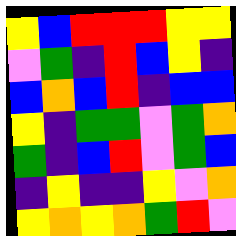[["yellow", "blue", "red", "red", "red", "yellow", "yellow"], ["violet", "green", "indigo", "red", "blue", "yellow", "indigo"], ["blue", "orange", "blue", "red", "indigo", "blue", "blue"], ["yellow", "indigo", "green", "green", "violet", "green", "orange"], ["green", "indigo", "blue", "red", "violet", "green", "blue"], ["indigo", "yellow", "indigo", "indigo", "yellow", "violet", "orange"], ["yellow", "orange", "yellow", "orange", "green", "red", "violet"]]